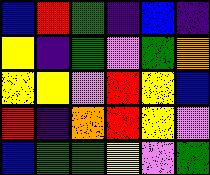[["blue", "red", "green", "indigo", "blue", "indigo"], ["yellow", "indigo", "green", "violet", "green", "orange"], ["yellow", "yellow", "violet", "red", "yellow", "blue"], ["red", "indigo", "orange", "red", "yellow", "violet"], ["blue", "green", "green", "yellow", "violet", "green"]]